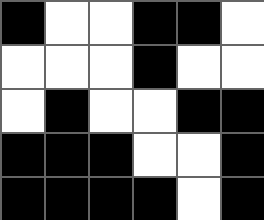[["black", "white", "white", "black", "black", "white"], ["white", "white", "white", "black", "white", "white"], ["white", "black", "white", "white", "black", "black"], ["black", "black", "black", "white", "white", "black"], ["black", "black", "black", "black", "white", "black"]]